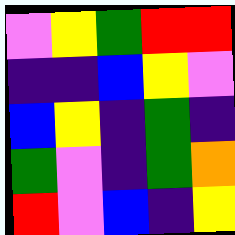[["violet", "yellow", "green", "red", "red"], ["indigo", "indigo", "blue", "yellow", "violet"], ["blue", "yellow", "indigo", "green", "indigo"], ["green", "violet", "indigo", "green", "orange"], ["red", "violet", "blue", "indigo", "yellow"]]